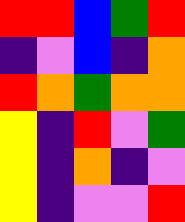[["red", "red", "blue", "green", "red"], ["indigo", "violet", "blue", "indigo", "orange"], ["red", "orange", "green", "orange", "orange"], ["yellow", "indigo", "red", "violet", "green"], ["yellow", "indigo", "orange", "indigo", "violet"], ["yellow", "indigo", "violet", "violet", "red"]]